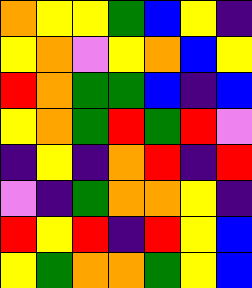[["orange", "yellow", "yellow", "green", "blue", "yellow", "indigo"], ["yellow", "orange", "violet", "yellow", "orange", "blue", "yellow"], ["red", "orange", "green", "green", "blue", "indigo", "blue"], ["yellow", "orange", "green", "red", "green", "red", "violet"], ["indigo", "yellow", "indigo", "orange", "red", "indigo", "red"], ["violet", "indigo", "green", "orange", "orange", "yellow", "indigo"], ["red", "yellow", "red", "indigo", "red", "yellow", "blue"], ["yellow", "green", "orange", "orange", "green", "yellow", "blue"]]